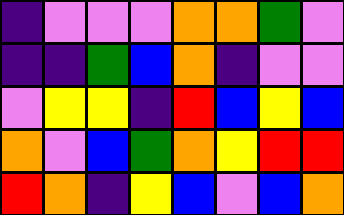[["indigo", "violet", "violet", "violet", "orange", "orange", "green", "violet"], ["indigo", "indigo", "green", "blue", "orange", "indigo", "violet", "violet"], ["violet", "yellow", "yellow", "indigo", "red", "blue", "yellow", "blue"], ["orange", "violet", "blue", "green", "orange", "yellow", "red", "red"], ["red", "orange", "indigo", "yellow", "blue", "violet", "blue", "orange"]]